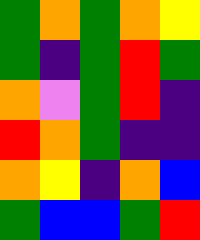[["green", "orange", "green", "orange", "yellow"], ["green", "indigo", "green", "red", "green"], ["orange", "violet", "green", "red", "indigo"], ["red", "orange", "green", "indigo", "indigo"], ["orange", "yellow", "indigo", "orange", "blue"], ["green", "blue", "blue", "green", "red"]]